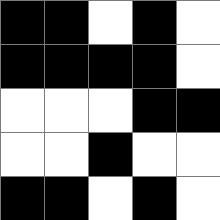[["black", "black", "white", "black", "white"], ["black", "black", "black", "black", "white"], ["white", "white", "white", "black", "black"], ["white", "white", "black", "white", "white"], ["black", "black", "white", "black", "white"]]